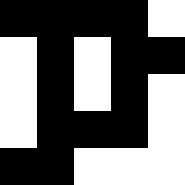[["black", "black", "black", "black", "white"], ["white", "black", "white", "black", "black"], ["white", "black", "white", "black", "white"], ["white", "black", "black", "black", "white"], ["black", "black", "white", "white", "white"]]